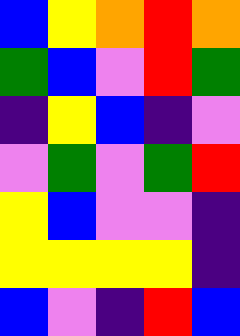[["blue", "yellow", "orange", "red", "orange"], ["green", "blue", "violet", "red", "green"], ["indigo", "yellow", "blue", "indigo", "violet"], ["violet", "green", "violet", "green", "red"], ["yellow", "blue", "violet", "violet", "indigo"], ["yellow", "yellow", "yellow", "yellow", "indigo"], ["blue", "violet", "indigo", "red", "blue"]]